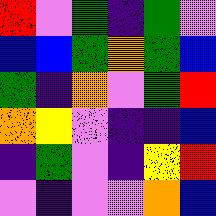[["red", "violet", "green", "indigo", "green", "violet"], ["blue", "blue", "green", "orange", "green", "blue"], ["green", "indigo", "orange", "violet", "green", "red"], ["orange", "yellow", "violet", "indigo", "indigo", "blue"], ["indigo", "green", "violet", "indigo", "yellow", "red"], ["violet", "indigo", "violet", "violet", "orange", "blue"]]